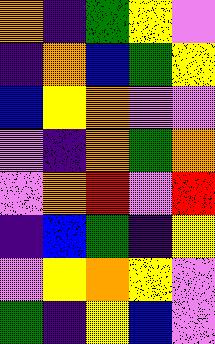[["orange", "indigo", "green", "yellow", "violet"], ["indigo", "orange", "blue", "green", "yellow"], ["blue", "yellow", "orange", "violet", "violet"], ["violet", "indigo", "orange", "green", "orange"], ["violet", "orange", "red", "violet", "red"], ["indigo", "blue", "green", "indigo", "yellow"], ["violet", "yellow", "orange", "yellow", "violet"], ["green", "indigo", "yellow", "blue", "violet"]]